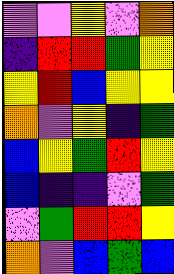[["violet", "violet", "yellow", "violet", "orange"], ["indigo", "red", "red", "green", "yellow"], ["yellow", "red", "blue", "yellow", "yellow"], ["orange", "violet", "yellow", "indigo", "green"], ["blue", "yellow", "green", "red", "yellow"], ["blue", "indigo", "indigo", "violet", "green"], ["violet", "green", "red", "red", "yellow"], ["orange", "violet", "blue", "green", "blue"]]